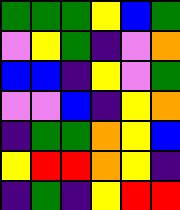[["green", "green", "green", "yellow", "blue", "green"], ["violet", "yellow", "green", "indigo", "violet", "orange"], ["blue", "blue", "indigo", "yellow", "violet", "green"], ["violet", "violet", "blue", "indigo", "yellow", "orange"], ["indigo", "green", "green", "orange", "yellow", "blue"], ["yellow", "red", "red", "orange", "yellow", "indigo"], ["indigo", "green", "indigo", "yellow", "red", "red"]]